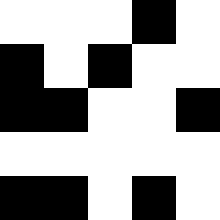[["white", "white", "white", "black", "white"], ["black", "white", "black", "white", "white"], ["black", "black", "white", "white", "black"], ["white", "white", "white", "white", "white"], ["black", "black", "white", "black", "white"]]